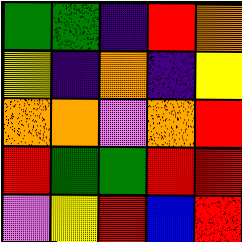[["green", "green", "indigo", "red", "orange"], ["yellow", "indigo", "orange", "indigo", "yellow"], ["orange", "orange", "violet", "orange", "red"], ["red", "green", "green", "red", "red"], ["violet", "yellow", "red", "blue", "red"]]